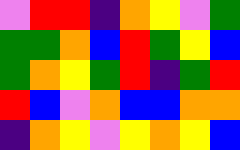[["violet", "red", "red", "indigo", "orange", "yellow", "violet", "green"], ["green", "green", "orange", "blue", "red", "green", "yellow", "blue"], ["green", "orange", "yellow", "green", "red", "indigo", "green", "red"], ["red", "blue", "violet", "orange", "blue", "blue", "orange", "orange"], ["indigo", "orange", "yellow", "violet", "yellow", "orange", "yellow", "blue"]]